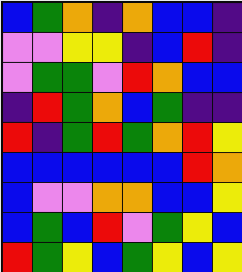[["blue", "green", "orange", "indigo", "orange", "blue", "blue", "indigo"], ["violet", "violet", "yellow", "yellow", "indigo", "blue", "red", "indigo"], ["violet", "green", "green", "violet", "red", "orange", "blue", "blue"], ["indigo", "red", "green", "orange", "blue", "green", "indigo", "indigo"], ["red", "indigo", "green", "red", "green", "orange", "red", "yellow"], ["blue", "blue", "blue", "blue", "blue", "blue", "red", "orange"], ["blue", "violet", "violet", "orange", "orange", "blue", "blue", "yellow"], ["blue", "green", "blue", "red", "violet", "green", "yellow", "blue"], ["red", "green", "yellow", "blue", "green", "yellow", "blue", "yellow"]]